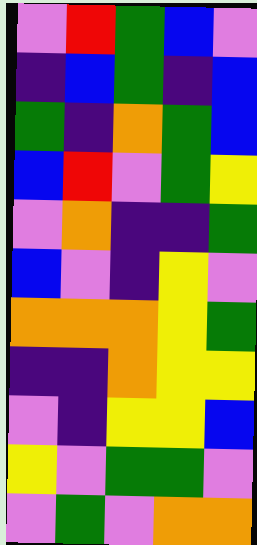[["violet", "red", "green", "blue", "violet"], ["indigo", "blue", "green", "indigo", "blue"], ["green", "indigo", "orange", "green", "blue"], ["blue", "red", "violet", "green", "yellow"], ["violet", "orange", "indigo", "indigo", "green"], ["blue", "violet", "indigo", "yellow", "violet"], ["orange", "orange", "orange", "yellow", "green"], ["indigo", "indigo", "orange", "yellow", "yellow"], ["violet", "indigo", "yellow", "yellow", "blue"], ["yellow", "violet", "green", "green", "violet"], ["violet", "green", "violet", "orange", "orange"]]